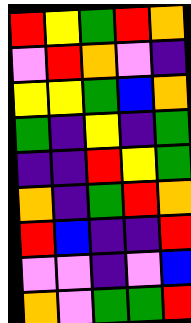[["red", "yellow", "green", "red", "orange"], ["violet", "red", "orange", "violet", "indigo"], ["yellow", "yellow", "green", "blue", "orange"], ["green", "indigo", "yellow", "indigo", "green"], ["indigo", "indigo", "red", "yellow", "green"], ["orange", "indigo", "green", "red", "orange"], ["red", "blue", "indigo", "indigo", "red"], ["violet", "violet", "indigo", "violet", "blue"], ["orange", "violet", "green", "green", "red"]]